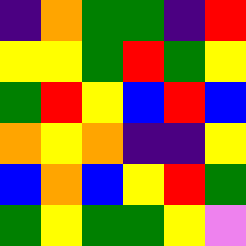[["indigo", "orange", "green", "green", "indigo", "red"], ["yellow", "yellow", "green", "red", "green", "yellow"], ["green", "red", "yellow", "blue", "red", "blue"], ["orange", "yellow", "orange", "indigo", "indigo", "yellow"], ["blue", "orange", "blue", "yellow", "red", "green"], ["green", "yellow", "green", "green", "yellow", "violet"]]